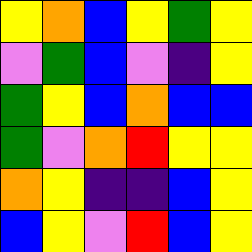[["yellow", "orange", "blue", "yellow", "green", "yellow"], ["violet", "green", "blue", "violet", "indigo", "yellow"], ["green", "yellow", "blue", "orange", "blue", "blue"], ["green", "violet", "orange", "red", "yellow", "yellow"], ["orange", "yellow", "indigo", "indigo", "blue", "yellow"], ["blue", "yellow", "violet", "red", "blue", "yellow"]]